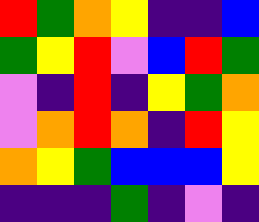[["red", "green", "orange", "yellow", "indigo", "indigo", "blue"], ["green", "yellow", "red", "violet", "blue", "red", "green"], ["violet", "indigo", "red", "indigo", "yellow", "green", "orange"], ["violet", "orange", "red", "orange", "indigo", "red", "yellow"], ["orange", "yellow", "green", "blue", "blue", "blue", "yellow"], ["indigo", "indigo", "indigo", "green", "indigo", "violet", "indigo"]]